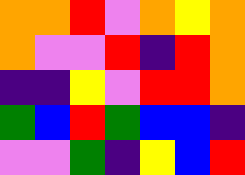[["orange", "orange", "red", "violet", "orange", "yellow", "orange"], ["orange", "violet", "violet", "red", "indigo", "red", "orange"], ["indigo", "indigo", "yellow", "violet", "red", "red", "orange"], ["green", "blue", "red", "green", "blue", "blue", "indigo"], ["violet", "violet", "green", "indigo", "yellow", "blue", "red"]]